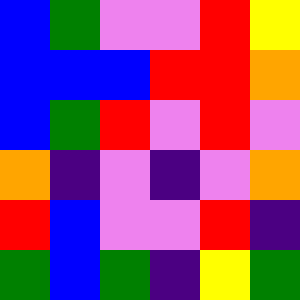[["blue", "green", "violet", "violet", "red", "yellow"], ["blue", "blue", "blue", "red", "red", "orange"], ["blue", "green", "red", "violet", "red", "violet"], ["orange", "indigo", "violet", "indigo", "violet", "orange"], ["red", "blue", "violet", "violet", "red", "indigo"], ["green", "blue", "green", "indigo", "yellow", "green"]]